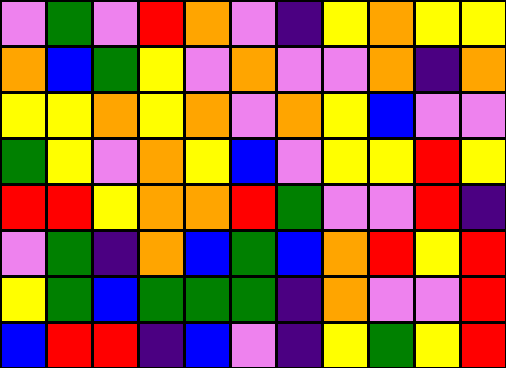[["violet", "green", "violet", "red", "orange", "violet", "indigo", "yellow", "orange", "yellow", "yellow"], ["orange", "blue", "green", "yellow", "violet", "orange", "violet", "violet", "orange", "indigo", "orange"], ["yellow", "yellow", "orange", "yellow", "orange", "violet", "orange", "yellow", "blue", "violet", "violet"], ["green", "yellow", "violet", "orange", "yellow", "blue", "violet", "yellow", "yellow", "red", "yellow"], ["red", "red", "yellow", "orange", "orange", "red", "green", "violet", "violet", "red", "indigo"], ["violet", "green", "indigo", "orange", "blue", "green", "blue", "orange", "red", "yellow", "red"], ["yellow", "green", "blue", "green", "green", "green", "indigo", "orange", "violet", "violet", "red"], ["blue", "red", "red", "indigo", "blue", "violet", "indigo", "yellow", "green", "yellow", "red"]]